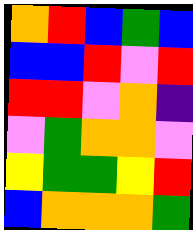[["orange", "red", "blue", "green", "blue"], ["blue", "blue", "red", "violet", "red"], ["red", "red", "violet", "orange", "indigo"], ["violet", "green", "orange", "orange", "violet"], ["yellow", "green", "green", "yellow", "red"], ["blue", "orange", "orange", "orange", "green"]]